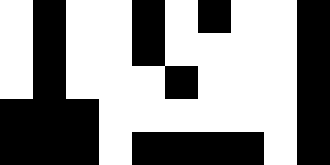[["white", "black", "white", "white", "black", "white", "black", "white", "white", "black"], ["white", "black", "white", "white", "black", "white", "white", "white", "white", "black"], ["white", "black", "white", "white", "white", "black", "white", "white", "white", "black"], ["black", "black", "black", "white", "white", "white", "white", "white", "white", "black"], ["black", "black", "black", "white", "black", "black", "black", "black", "white", "black"]]